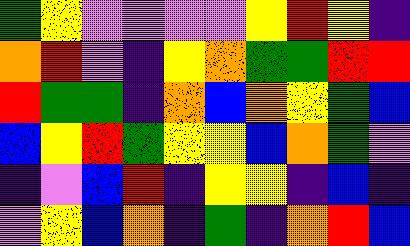[["green", "yellow", "violet", "violet", "violet", "violet", "yellow", "red", "yellow", "indigo"], ["orange", "red", "violet", "indigo", "yellow", "orange", "green", "green", "red", "red"], ["red", "green", "green", "indigo", "orange", "blue", "orange", "yellow", "green", "blue"], ["blue", "yellow", "red", "green", "yellow", "yellow", "blue", "orange", "green", "violet"], ["indigo", "violet", "blue", "red", "indigo", "yellow", "yellow", "indigo", "blue", "indigo"], ["violet", "yellow", "blue", "orange", "indigo", "green", "indigo", "orange", "red", "blue"]]